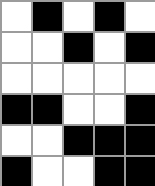[["white", "black", "white", "black", "white"], ["white", "white", "black", "white", "black"], ["white", "white", "white", "white", "white"], ["black", "black", "white", "white", "black"], ["white", "white", "black", "black", "black"], ["black", "white", "white", "black", "black"]]